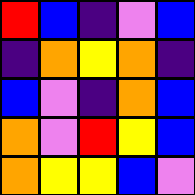[["red", "blue", "indigo", "violet", "blue"], ["indigo", "orange", "yellow", "orange", "indigo"], ["blue", "violet", "indigo", "orange", "blue"], ["orange", "violet", "red", "yellow", "blue"], ["orange", "yellow", "yellow", "blue", "violet"]]